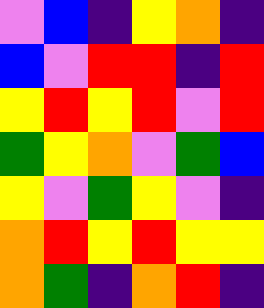[["violet", "blue", "indigo", "yellow", "orange", "indigo"], ["blue", "violet", "red", "red", "indigo", "red"], ["yellow", "red", "yellow", "red", "violet", "red"], ["green", "yellow", "orange", "violet", "green", "blue"], ["yellow", "violet", "green", "yellow", "violet", "indigo"], ["orange", "red", "yellow", "red", "yellow", "yellow"], ["orange", "green", "indigo", "orange", "red", "indigo"]]